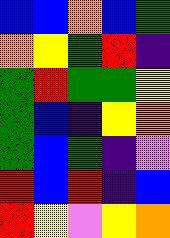[["blue", "blue", "orange", "blue", "green"], ["orange", "yellow", "green", "red", "indigo"], ["green", "red", "green", "green", "yellow"], ["green", "blue", "indigo", "yellow", "orange"], ["green", "blue", "green", "indigo", "violet"], ["red", "blue", "red", "indigo", "blue"], ["red", "yellow", "violet", "yellow", "orange"]]